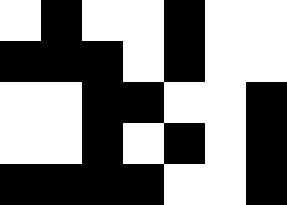[["white", "black", "white", "white", "black", "white", "white"], ["black", "black", "black", "white", "black", "white", "white"], ["white", "white", "black", "black", "white", "white", "black"], ["white", "white", "black", "white", "black", "white", "black"], ["black", "black", "black", "black", "white", "white", "black"]]